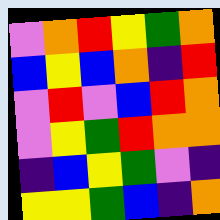[["violet", "orange", "red", "yellow", "green", "orange"], ["blue", "yellow", "blue", "orange", "indigo", "red"], ["violet", "red", "violet", "blue", "red", "orange"], ["violet", "yellow", "green", "red", "orange", "orange"], ["indigo", "blue", "yellow", "green", "violet", "indigo"], ["yellow", "yellow", "green", "blue", "indigo", "orange"]]